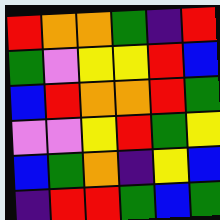[["red", "orange", "orange", "green", "indigo", "red"], ["green", "violet", "yellow", "yellow", "red", "blue"], ["blue", "red", "orange", "orange", "red", "green"], ["violet", "violet", "yellow", "red", "green", "yellow"], ["blue", "green", "orange", "indigo", "yellow", "blue"], ["indigo", "red", "red", "green", "blue", "green"]]